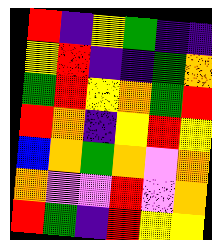[["red", "indigo", "yellow", "green", "indigo", "indigo"], ["yellow", "red", "indigo", "indigo", "green", "orange"], ["green", "red", "yellow", "orange", "green", "red"], ["red", "orange", "indigo", "yellow", "red", "yellow"], ["blue", "orange", "green", "orange", "violet", "orange"], ["orange", "violet", "violet", "red", "violet", "orange"], ["red", "green", "indigo", "red", "yellow", "yellow"]]